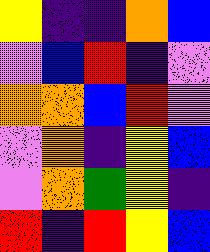[["yellow", "indigo", "indigo", "orange", "blue"], ["violet", "blue", "red", "indigo", "violet"], ["orange", "orange", "blue", "red", "violet"], ["violet", "orange", "indigo", "yellow", "blue"], ["violet", "orange", "green", "yellow", "indigo"], ["red", "indigo", "red", "yellow", "blue"]]